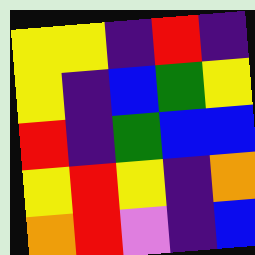[["yellow", "yellow", "indigo", "red", "indigo"], ["yellow", "indigo", "blue", "green", "yellow"], ["red", "indigo", "green", "blue", "blue"], ["yellow", "red", "yellow", "indigo", "orange"], ["orange", "red", "violet", "indigo", "blue"]]